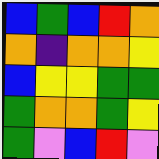[["blue", "green", "blue", "red", "orange"], ["orange", "indigo", "orange", "orange", "yellow"], ["blue", "yellow", "yellow", "green", "green"], ["green", "orange", "orange", "green", "yellow"], ["green", "violet", "blue", "red", "violet"]]